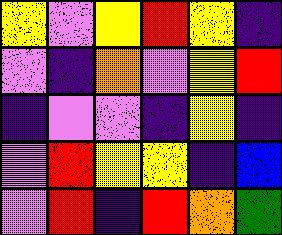[["yellow", "violet", "yellow", "red", "yellow", "indigo"], ["violet", "indigo", "orange", "violet", "yellow", "red"], ["indigo", "violet", "violet", "indigo", "yellow", "indigo"], ["violet", "red", "yellow", "yellow", "indigo", "blue"], ["violet", "red", "indigo", "red", "orange", "green"]]